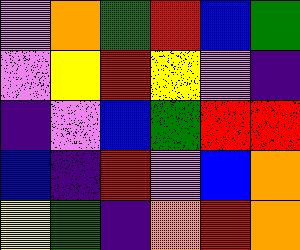[["violet", "orange", "green", "red", "blue", "green"], ["violet", "yellow", "red", "yellow", "violet", "indigo"], ["indigo", "violet", "blue", "green", "red", "red"], ["blue", "indigo", "red", "violet", "blue", "orange"], ["yellow", "green", "indigo", "orange", "red", "orange"]]